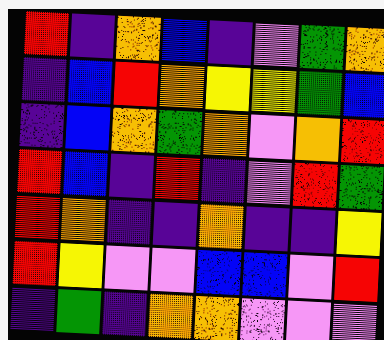[["red", "indigo", "orange", "blue", "indigo", "violet", "green", "orange"], ["indigo", "blue", "red", "orange", "yellow", "yellow", "green", "blue"], ["indigo", "blue", "orange", "green", "orange", "violet", "orange", "red"], ["red", "blue", "indigo", "red", "indigo", "violet", "red", "green"], ["red", "orange", "indigo", "indigo", "orange", "indigo", "indigo", "yellow"], ["red", "yellow", "violet", "violet", "blue", "blue", "violet", "red"], ["indigo", "green", "indigo", "orange", "orange", "violet", "violet", "violet"]]